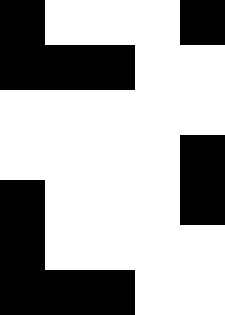[["black", "white", "white", "white", "black"], ["black", "black", "black", "white", "white"], ["white", "white", "white", "white", "white"], ["white", "white", "white", "white", "black"], ["black", "white", "white", "white", "black"], ["black", "white", "white", "white", "white"], ["black", "black", "black", "white", "white"]]